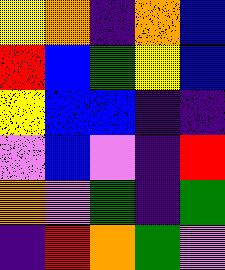[["yellow", "orange", "indigo", "orange", "blue"], ["red", "blue", "green", "yellow", "blue"], ["yellow", "blue", "blue", "indigo", "indigo"], ["violet", "blue", "violet", "indigo", "red"], ["orange", "violet", "green", "indigo", "green"], ["indigo", "red", "orange", "green", "violet"]]